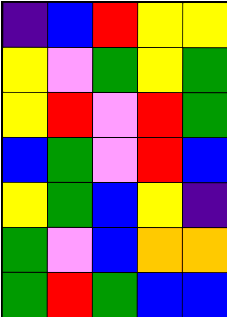[["indigo", "blue", "red", "yellow", "yellow"], ["yellow", "violet", "green", "yellow", "green"], ["yellow", "red", "violet", "red", "green"], ["blue", "green", "violet", "red", "blue"], ["yellow", "green", "blue", "yellow", "indigo"], ["green", "violet", "blue", "orange", "orange"], ["green", "red", "green", "blue", "blue"]]